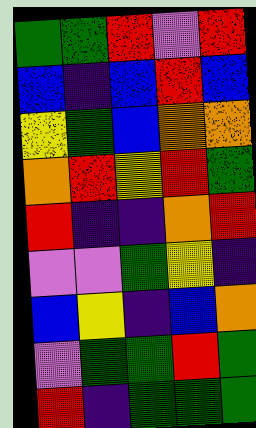[["green", "green", "red", "violet", "red"], ["blue", "indigo", "blue", "red", "blue"], ["yellow", "green", "blue", "orange", "orange"], ["orange", "red", "yellow", "red", "green"], ["red", "indigo", "indigo", "orange", "red"], ["violet", "violet", "green", "yellow", "indigo"], ["blue", "yellow", "indigo", "blue", "orange"], ["violet", "green", "green", "red", "green"], ["red", "indigo", "green", "green", "green"]]